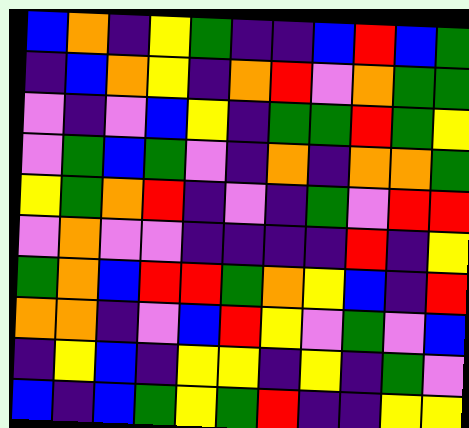[["blue", "orange", "indigo", "yellow", "green", "indigo", "indigo", "blue", "red", "blue", "green"], ["indigo", "blue", "orange", "yellow", "indigo", "orange", "red", "violet", "orange", "green", "green"], ["violet", "indigo", "violet", "blue", "yellow", "indigo", "green", "green", "red", "green", "yellow"], ["violet", "green", "blue", "green", "violet", "indigo", "orange", "indigo", "orange", "orange", "green"], ["yellow", "green", "orange", "red", "indigo", "violet", "indigo", "green", "violet", "red", "red"], ["violet", "orange", "violet", "violet", "indigo", "indigo", "indigo", "indigo", "red", "indigo", "yellow"], ["green", "orange", "blue", "red", "red", "green", "orange", "yellow", "blue", "indigo", "red"], ["orange", "orange", "indigo", "violet", "blue", "red", "yellow", "violet", "green", "violet", "blue"], ["indigo", "yellow", "blue", "indigo", "yellow", "yellow", "indigo", "yellow", "indigo", "green", "violet"], ["blue", "indigo", "blue", "green", "yellow", "green", "red", "indigo", "indigo", "yellow", "yellow"]]